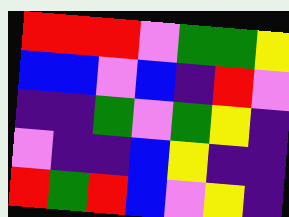[["red", "red", "red", "violet", "green", "green", "yellow"], ["blue", "blue", "violet", "blue", "indigo", "red", "violet"], ["indigo", "indigo", "green", "violet", "green", "yellow", "indigo"], ["violet", "indigo", "indigo", "blue", "yellow", "indigo", "indigo"], ["red", "green", "red", "blue", "violet", "yellow", "indigo"]]